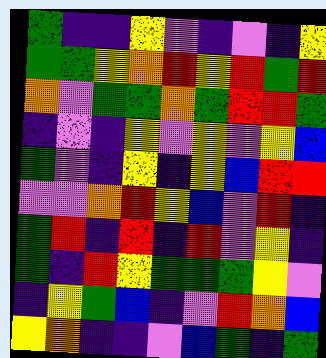[["green", "indigo", "indigo", "yellow", "violet", "indigo", "violet", "indigo", "yellow"], ["green", "green", "yellow", "orange", "red", "yellow", "red", "green", "red"], ["orange", "violet", "green", "green", "orange", "green", "red", "red", "green"], ["indigo", "violet", "indigo", "yellow", "violet", "yellow", "violet", "yellow", "blue"], ["green", "violet", "indigo", "yellow", "indigo", "yellow", "blue", "red", "red"], ["violet", "violet", "orange", "red", "yellow", "blue", "violet", "red", "indigo"], ["green", "red", "indigo", "red", "indigo", "red", "violet", "yellow", "indigo"], ["green", "indigo", "red", "yellow", "green", "green", "green", "yellow", "violet"], ["indigo", "yellow", "green", "blue", "indigo", "violet", "red", "orange", "blue"], ["yellow", "orange", "indigo", "indigo", "violet", "blue", "green", "indigo", "green"]]